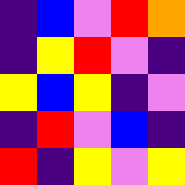[["indigo", "blue", "violet", "red", "orange"], ["indigo", "yellow", "red", "violet", "indigo"], ["yellow", "blue", "yellow", "indigo", "violet"], ["indigo", "red", "violet", "blue", "indigo"], ["red", "indigo", "yellow", "violet", "yellow"]]